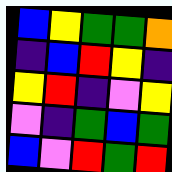[["blue", "yellow", "green", "green", "orange"], ["indigo", "blue", "red", "yellow", "indigo"], ["yellow", "red", "indigo", "violet", "yellow"], ["violet", "indigo", "green", "blue", "green"], ["blue", "violet", "red", "green", "red"]]